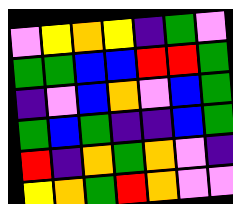[["violet", "yellow", "orange", "yellow", "indigo", "green", "violet"], ["green", "green", "blue", "blue", "red", "red", "green"], ["indigo", "violet", "blue", "orange", "violet", "blue", "green"], ["green", "blue", "green", "indigo", "indigo", "blue", "green"], ["red", "indigo", "orange", "green", "orange", "violet", "indigo"], ["yellow", "orange", "green", "red", "orange", "violet", "violet"]]